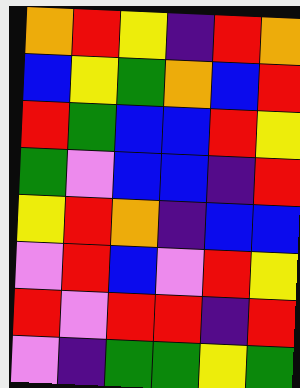[["orange", "red", "yellow", "indigo", "red", "orange"], ["blue", "yellow", "green", "orange", "blue", "red"], ["red", "green", "blue", "blue", "red", "yellow"], ["green", "violet", "blue", "blue", "indigo", "red"], ["yellow", "red", "orange", "indigo", "blue", "blue"], ["violet", "red", "blue", "violet", "red", "yellow"], ["red", "violet", "red", "red", "indigo", "red"], ["violet", "indigo", "green", "green", "yellow", "green"]]